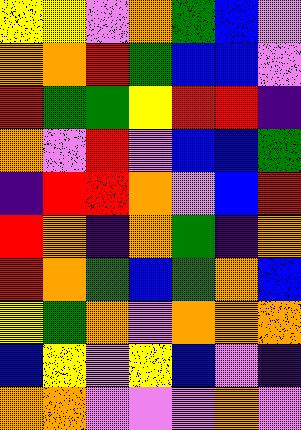[["yellow", "yellow", "violet", "orange", "green", "blue", "violet"], ["orange", "orange", "red", "green", "blue", "blue", "violet"], ["red", "green", "green", "yellow", "red", "red", "indigo"], ["orange", "violet", "red", "violet", "blue", "blue", "green"], ["indigo", "red", "red", "orange", "violet", "blue", "red"], ["red", "orange", "indigo", "orange", "green", "indigo", "orange"], ["red", "orange", "green", "blue", "green", "orange", "blue"], ["yellow", "green", "orange", "violet", "orange", "orange", "orange"], ["blue", "yellow", "violet", "yellow", "blue", "violet", "indigo"], ["orange", "orange", "violet", "violet", "violet", "orange", "violet"]]